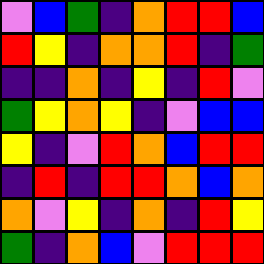[["violet", "blue", "green", "indigo", "orange", "red", "red", "blue"], ["red", "yellow", "indigo", "orange", "orange", "red", "indigo", "green"], ["indigo", "indigo", "orange", "indigo", "yellow", "indigo", "red", "violet"], ["green", "yellow", "orange", "yellow", "indigo", "violet", "blue", "blue"], ["yellow", "indigo", "violet", "red", "orange", "blue", "red", "red"], ["indigo", "red", "indigo", "red", "red", "orange", "blue", "orange"], ["orange", "violet", "yellow", "indigo", "orange", "indigo", "red", "yellow"], ["green", "indigo", "orange", "blue", "violet", "red", "red", "red"]]